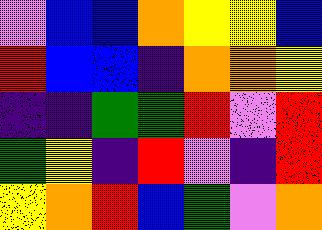[["violet", "blue", "blue", "orange", "yellow", "yellow", "blue"], ["red", "blue", "blue", "indigo", "orange", "orange", "yellow"], ["indigo", "indigo", "green", "green", "red", "violet", "red"], ["green", "yellow", "indigo", "red", "violet", "indigo", "red"], ["yellow", "orange", "red", "blue", "green", "violet", "orange"]]